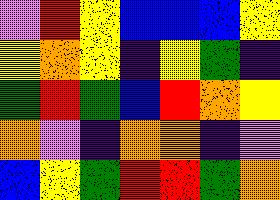[["violet", "red", "yellow", "blue", "blue", "blue", "yellow"], ["yellow", "orange", "yellow", "indigo", "yellow", "green", "indigo"], ["green", "red", "green", "blue", "red", "orange", "yellow"], ["orange", "violet", "indigo", "orange", "orange", "indigo", "violet"], ["blue", "yellow", "green", "red", "red", "green", "orange"]]